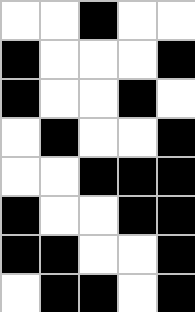[["white", "white", "black", "white", "white"], ["black", "white", "white", "white", "black"], ["black", "white", "white", "black", "white"], ["white", "black", "white", "white", "black"], ["white", "white", "black", "black", "black"], ["black", "white", "white", "black", "black"], ["black", "black", "white", "white", "black"], ["white", "black", "black", "white", "black"]]